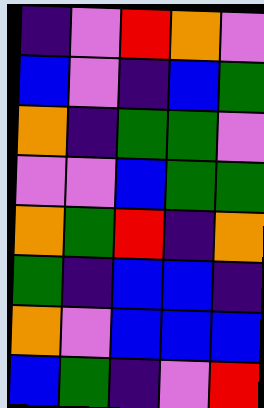[["indigo", "violet", "red", "orange", "violet"], ["blue", "violet", "indigo", "blue", "green"], ["orange", "indigo", "green", "green", "violet"], ["violet", "violet", "blue", "green", "green"], ["orange", "green", "red", "indigo", "orange"], ["green", "indigo", "blue", "blue", "indigo"], ["orange", "violet", "blue", "blue", "blue"], ["blue", "green", "indigo", "violet", "red"]]